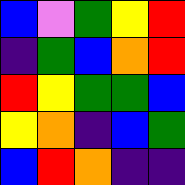[["blue", "violet", "green", "yellow", "red"], ["indigo", "green", "blue", "orange", "red"], ["red", "yellow", "green", "green", "blue"], ["yellow", "orange", "indigo", "blue", "green"], ["blue", "red", "orange", "indigo", "indigo"]]